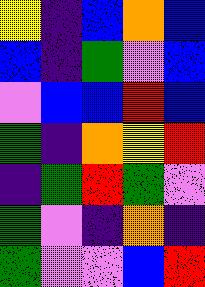[["yellow", "indigo", "blue", "orange", "blue"], ["blue", "indigo", "green", "violet", "blue"], ["violet", "blue", "blue", "red", "blue"], ["green", "indigo", "orange", "yellow", "red"], ["indigo", "green", "red", "green", "violet"], ["green", "violet", "indigo", "orange", "indigo"], ["green", "violet", "violet", "blue", "red"]]